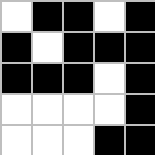[["white", "black", "black", "white", "black"], ["black", "white", "black", "black", "black"], ["black", "black", "black", "white", "black"], ["white", "white", "white", "white", "black"], ["white", "white", "white", "black", "black"]]